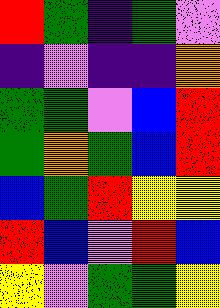[["red", "green", "indigo", "green", "violet"], ["indigo", "violet", "indigo", "indigo", "orange"], ["green", "green", "violet", "blue", "red"], ["green", "orange", "green", "blue", "red"], ["blue", "green", "red", "yellow", "yellow"], ["red", "blue", "violet", "red", "blue"], ["yellow", "violet", "green", "green", "yellow"]]